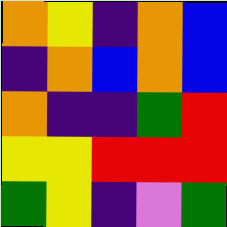[["orange", "yellow", "indigo", "orange", "blue"], ["indigo", "orange", "blue", "orange", "blue"], ["orange", "indigo", "indigo", "green", "red"], ["yellow", "yellow", "red", "red", "red"], ["green", "yellow", "indigo", "violet", "green"]]